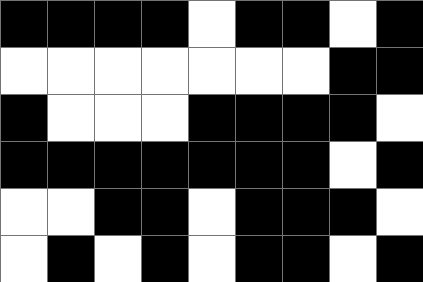[["black", "black", "black", "black", "white", "black", "black", "white", "black"], ["white", "white", "white", "white", "white", "white", "white", "black", "black"], ["black", "white", "white", "white", "black", "black", "black", "black", "white"], ["black", "black", "black", "black", "black", "black", "black", "white", "black"], ["white", "white", "black", "black", "white", "black", "black", "black", "white"], ["white", "black", "white", "black", "white", "black", "black", "white", "black"]]